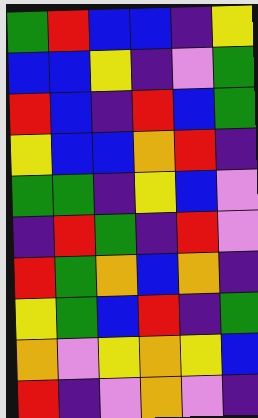[["green", "red", "blue", "blue", "indigo", "yellow"], ["blue", "blue", "yellow", "indigo", "violet", "green"], ["red", "blue", "indigo", "red", "blue", "green"], ["yellow", "blue", "blue", "orange", "red", "indigo"], ["green", "green", "indigo", "yellow", "blue", "violet"], ["indigo", "red", "green", "indigo", "red", "violet"], ["red", "green", "orange", "blue", "orange", "indigo"], ["yellow", "green", "blue", "red", "indigo", "green"], ["orange", "violet", "yellow", "orange", "yellow", "blue"], ["red", "indigo", "violet", "orange", "violet", "indigo"]]